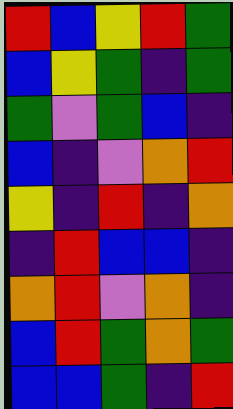[["red", "blue", "yellow", "red", "green"], ["blue", "yellow", "green", "indigo", "green"], ["green", "violet", "green", "blue", "indigo"], ["blue", "indigo", "violet", "orange", "red"], ["yellow", "indigo", "red", "indigo", "orange"], ["indigo", "red", "blue", "blue", "indigo"], ["orange", "red", "violet", "orange", "indigo"], ["blue", "red", "green", "orange", "green"], ["blue", "blue", "green", "indigo", "red"]]